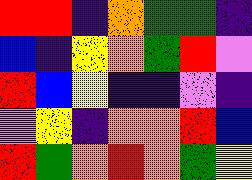[["red", "red", "indigo", "orange", "green", "green", "indigo"], ["blue", "indigo", "yellow", "orange", "green", "red", "violet"], ["red", "blue", "yellow", "indigo", "indigo", "violet", "indigo"], ["violet", "yellow", "indigo", "orange", "orange", "red", "blue"], ["red", "green", "orange", "red", "orange", "green", "yellow"]]